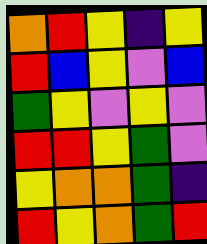[["orange", "red", "yellow", "indigo", "yellow"], ["red", "blue", "yellow", "violet", "blue"], ["green", "yellow", "violet", "yellow", "violet"], ["red", "red", "yellow", "green", "violet"], ["yellow", "orange", "orange", "green", "indigo"], ["red", "yellow", "orange", "green", "red"]]